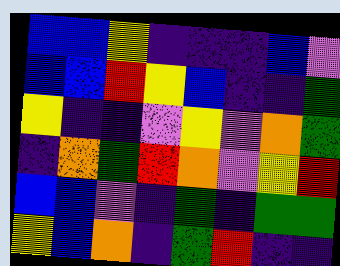[["blue", "blue", "yellow", "indigo", "indigo", "indigo", "blue", "violet"], ["blue", "blue", "red", "yellow", "blue", "indigo", "indigo", "green"], ["yellow", "indigo", "indigo", "violet", "yellow", "violet", "orange", "green"], ["indigo", "orange", "green", "red", "orange", "violet", "yellow", "red"], ["blue", "blue", "violet", "indigo", "green", "indigo", "green", "green"], ["yellow", "blue", "orange", "indigo", "green", "red", "indigo", "indigo"]]